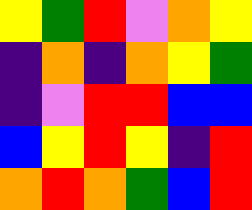[["yellow", "green", "red", "violet", "orange", "yellow"], ["indigo", "orange", "indigo", "orange", "yellow", "green"], ["indigo", "violet", "red", "red", "blue", "blue"], ["blue", "yellow", "red", "yellow", "indigo", "red"], ["orange", "red", "orange", "green", "blue", "red"]]